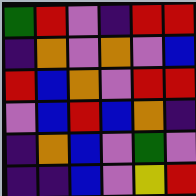[["green", "red", "violet", "indigo", "red", "red"], ["indigo", "orange", "violet", "orange", "violet", "blue"], ["red", "blue", "orange", "violet", "red", "red"], ["violet", "blue", "red", "blue", "orange", "indigo"], ["indigo", "orange", "blue", "violet", "green", "violet"], ["indigo", "indigo", "blue", "violet", "yellow", "red"]]